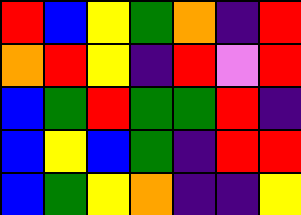[["red", "blue", "yellow", "green", "orange", "indigo", "red"], ["orange", "red", "yellow", "indigo", "red", "violet", "red"], ["blue", "green", "red", "green", "green", "red", "indigo"], ["blue", "yellow", "blue", "green", "indigo", "red", "red"], ["blue", "green", "yellow", "orange", "indigo", "indigo", "yellow"]]